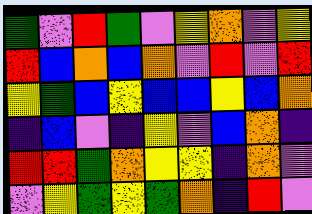[["green", "violet", "red", "green", "violet", "yellow", "orange", "violet", "yellow"], ["red", "blue", "orange", "blue", "orange", "violet", "red", "violet", "red"], ["yellow", "green", "blue", "yellow", "blue", "blue", "yellow", "blue", "orange"], ["indigo", "blue", "violet", "indigo", "yellow", "violet", "blue", "orange", "indigo"], ["red", "red", "green", "orange", "yellow", "yellow", "indigo", "orange", "violet"], ["violet", "yellow", "green", "yellow", "green", "orange", "indigo", "red", "violet"]]